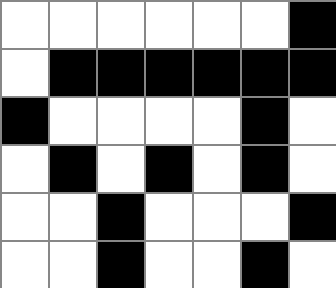[["white", "white", "white", "white", "white", "white", "black"], ["white", "black", "black", "black", "black", "black", "black"], ["black", "white", "white", "white", "white", "black", "white"], ["white", "black", "white", "black", "white", "black", "white"], ["white", "white", "black", "white", "white", "white", "black"], ["white", "white", "black", "white", "white", "black", "white"]]